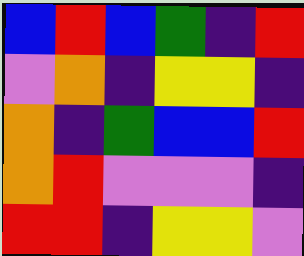[["blue", "red", "blue", "green", "indigo", "red"], ["violet", "orange", "indigo", "yellow", "yellow", "indigo"], ["orange", "indigo", "green", "blue", "blue", "red"], ["orange", "red", "violet", "violet", "violet", "indigo"], ["red", "red", "indigo", "yellow", "yellow", "violet"]]